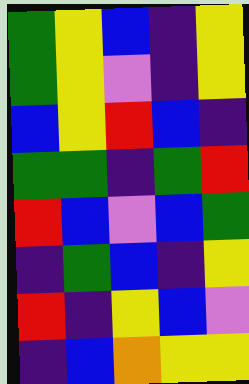[["green", "yellow", "blue", "indigo", "yellow"], ["green", "yellow", "violet", "indigo", "yellow"], ["blue", "yellow", "red", "blue", "indigo"], ["green", "green", "indigo", "green", "red"], ["red", "blue", "violet", "blue", "green"], ["indigo", "green", "blue", "indigo", "yellow"], ["red", "indigo", "yellow", "blue", "violet"], ["indigo", "blue", "orange", "yellow", "yellow"]]